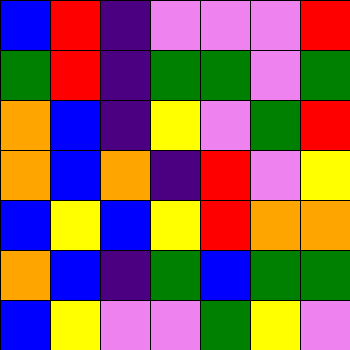[["blue", "red", "indigo", "violet", "violet", "violet", "red"], ["green", "red", "indigo", "green", "green", "violet", "green"], ["orange", "blue", "indigo", "yellow", "violet", "green", "red"], ["orange", "blue", "orange", "indigo", "red", "violet", "yellow"], ["blue", "yellow", "blue", "yellow", "red", "orange", "orange"], ["orange", "blue", "indigo", "green", "blue", "green", "green"], ["blue", "yellow", "violet", "violet", "green", "yellow", "violet"]]